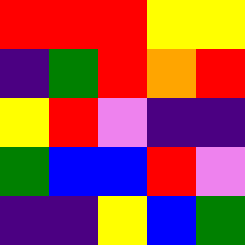[["red", "red", "red", "yellow", "yellow"], ["indigo", "green", "red", "orange", "red"], ["yellow", "red", "violet", "indigo", "indigo"], ["green", "blue", "blue", "red", "violet"], ["indigo", "indigo", "yellow", "blue", "green"]]